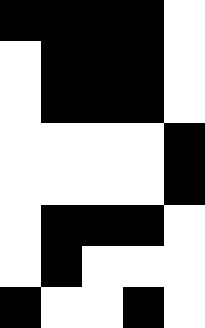[["black", "black", "black", "black", "white"], ["white", "black", "black", "black", "white"], ["white", "black", "black", "black", "white"], ["white", "white", "white", "white", "black"], ["white", "white", "white", "white", "black"], ["white", "black", "black", "black", "white"], ["white", "black", "white", "white", "white"], ["black", "white", "white", "black", "white"]]